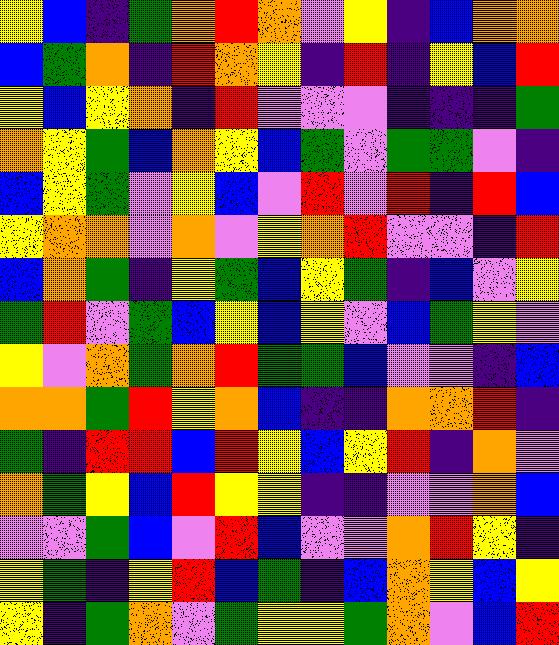[["yellow", "blue", "indigo", "green", "orange", "red", "orange", "violet", "yellow", "indigo", "blue", "orange", "orange"], ["blue", "green", "orange", "indigo", "red", "orange", "yellow", "indigo", "red", "indigo", "yellow", "blue", "red"], ["yellow", "blue", "yellow", "orange", "indigo", "red", "violet", "violet", "violet", "indigo", "indigo", "indigo", "green"], ["orange", "yellow", "green", "blue", "orange", "yellow", "blue", "green", "violet", "green", "green", "violet", "indigo"], ["blue", "yellow", "green", "violet", "yellow", "blue", "violet", "red", "violet", "red", "indigo", "red", "blue"], ["yellow", "orange", "orange", "violet", "orange", "violet", "yellow", "orange", "red", "violet", "violet", "indigo", "red"], ["blue", "orange", "green", "indigo", "yellow", "green", "blue", "yellow", "green", "indigo", "blue", "violet", "yellow"], ["green", "red", "violet", "green", "blue", "yellow", "blue", "yellow", "violet", "blue", "green", "yellow", "violet"], ["yellow", "violet", "orange", "green", "orange", "red", "green", "green", "blue", "violet", "violet", "indigo", "blue"], ["orange", "orange", "green", "red", "yellow", "orange", "blue", "indigo", "indigo", "orange", "orange", "red", "indigo"], ["green", "indigo", "red", "red", "blue", "red", "yellow", "blue", "yellow", "red", "indigo", "orange", "violet"], ["orange", "green", "yellow", "blue", "red", "yellow", "yellow", "indigo", "indigo", "violet", "violet", "orange", "blue"], ["violet", "violet", "green", "blue", "violet", "red", "blue", "violet", "violet", "orange", "red", "yellow", "indigo"], ["yellow", "green", "indigo", "yellow", "red", "blue", "green", "indigo", "blue", "orange", "yellow", "blue", "yellow"], ["yellow", "indigo", "green", "orange", "violet", "green", "yellow", "yellow", "green", "orange", "violet", "blue", "red"]]